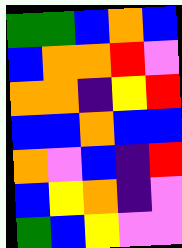[["green", "green", "blue", "orange", "blue"], ["blue", "orange", "orange", "red", "violet"], ["orange", "orange", "indigo", "yellow", "red"], ["blue", "blue", "orange", "blue", "blue"], ["orange", "violet", "blue", "indigo", "red"], ["blue", "yellow", "orange", "indigo", "violet"], ["green", "blue", "yellow", "violet", "violet"]]